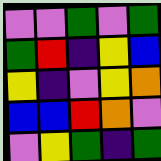[["violet", "violet", "green", "violet", "green"], ["green", "red", "indigo", "yellow", "blue"], ["yellow", "indigo", "violet", "yellow", "orange"], ["blue", "blue", "red", "orange", "violet"], ["violet", "yellow", "green", "indigo", "green"]]